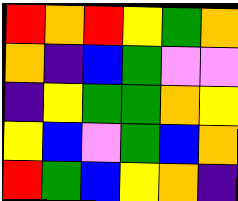[["red", "orange", "red", "yellow", "green", "orange"], ["orange", "indigo", "blue", "green", "violet", "violet"], ["indigo", "yellow", "green", "green", "orange", "yellow"], ["yellow", "blue", "violet", "green", "blue", "orange"], ["red", "green", "blue", "yellow", "orange", "indigo"]]